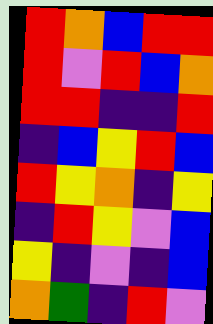[["red", "orange", "blue", "red", "red"], ["red", "violet", "red", "blue", "orange"], ["red", "red", "indigo", "indigo", "red"], ["indigo", "blue", "yellow", "red", "blue"], ["red", "yellow", "orange", "indigo", "yellow"], ["indigo", "red", "yellow", "violet", "blue"], ["yellow", "indigo", "violet", "indigo", "blue"], ["orange", "green", "indigo", "red", "violet"]]